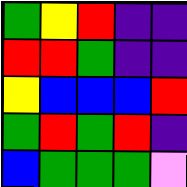[["green", "yellow", "red", "indigo", "indigo"], ["red", "red", "green", "indigo", "indigo"], ["yellow", "blue", "blue", "blue", "red"], ["green", "red", "green", "red", "indigo"], ["blue", "green", "green", "green", "violet"]]